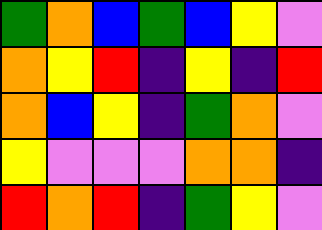[["green", "orange", "blue", "green", "blue", "yellow", "violet"], ["orange", "yellow", "red", "indigo", "yellow", "indigo", "red"], ["orange", "blue", "yellow", "indigo", "green", "orange", "violet"], ["yellow", "violet", "violet", "violet", "orange", "orange", "indigo"], ["red", "orange", "red", "indigo", "green", "yellow", "violet"]]